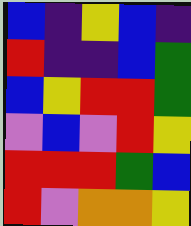[["blue", "indigo", "yellow", "blue", "indigo"], ["red", "indigo", "indigo", "blue", "green"], ["blue", "yellow", "red", "red", "green"], ["violet", "blue", "violet", "red", "yellow"], ["red", "red", "red", "green", "blue"], ["red", "violet", "orange", "orange", "yellow"]]